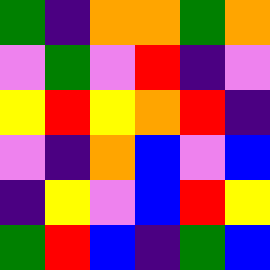[["green", "indigo", "orange", "orange", "green", "orange"], ["violet", "green", "violet", "red", "indigo", "violet"], ["yellow", "red", "yellow", "orange", "red", "indigo"], ["violet", "indigo", "orange", "blue", "violet", "blue"], ["indigo", "yellow", "violet", "blue", "red", "yellow"], ["green", "red", "blue", "indigo", "green", "blue"]]